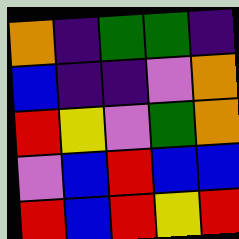[["orange", "indigo", "green", "green", "indigo"], ["blue", "indigo", "indigo", "violet", "orange"], ["red", "yellow", "violet", "green", "orange"], ["violet", "blue", "red", "blue", "blue"], ["red", "blue", "red", "yellow", "red"]]